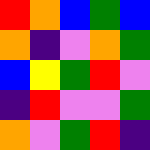[["red", "orange", "blue", "green", "blue"], ["orange", "indigo", "violet", "orange", "green"], ["blue", "yellow", "green", "red", "violet"], ["indigo", "red", "violet", "violet", "green"], ["orange", "violet", "green", "red", "indigo"]]